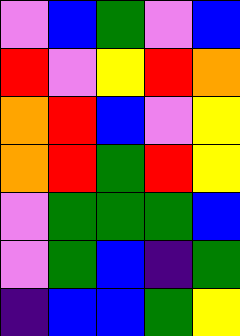[["violet", "blue", "green", "violet", "blue"], ["red", "violet", "yellow", "red", "orange"], ["orange", "red", "blue", "violet", "yellow"], ["orange", "red", "green", "red", "yellow"], ["violet", "green", "green", "green", "blue"], ["violet", "green", "blue", "indigo", "green"], ["indigo", "blue", "blue", "green", "yellow"]]